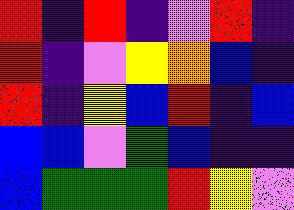[["red", "indigo", "red", "indigo", "violet", "red", "indigo"], ["red", "indigo", "violet", "yellow", "orange", "blue", "indigo"], ["red", "indigo", "yellow", "blue", "red", "indigo", "blue"], ["blue", "blue", "violet", "green", "blue", "indigo", "indigo"], ["blue", "green", "green", "green", "red", "yellow", "violet"]]